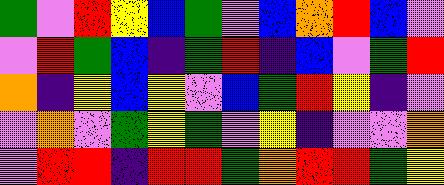[["green", "violet", "red", "yellow", "blue", "green", "violet", "blue", "orange", "red", "blue", "violet"], ["violet", "red", "green", "blue", "indigo", "green", "red", "indigo", "blue", "violet", "green", "red"], ["orange", "indigo", "yellow", "blue", "yellow", "violet", "blue", "green", "red", "yellow", "indigo", "violet"], ["violet", "orange", "violet", "green", "yellow", "green", "violet", "yellow", "indigo", "violet", "violet", "orange"], ["violet", "red", "red", "indigo", "red", "red", "green", "orange", "red", "red", "green", "yellow"]]